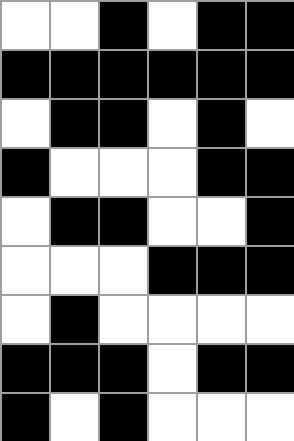[["white", "white", "black", "white", "black", "black"], ["black", "black", "black", "black", "black", "black"], ["white", "black", "black", "white", "black", "white"], ["black", "white", "white", "white", "black", "black"], ["white", "black", "black", "white", "white", "black"], ["white", "white", "white", "black", "black", "black"], ["white", "black", "white", "white", "white", "white"], ["black", "black", "black", "white", "black", "black"], ["black", "white", "black", "white", "white", "white"]]